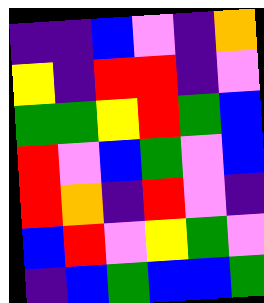[["indigo", "indigo", "blue", "violet", "indigo", "orange"], ["yellow", "indigo", "red", "red", "indigo", "violet"], ["green", "green", "yellow", "red", "green", "blue"], ["red", "violet", "blue", "green", "violet", "blue"], ["red", "orange", "indigo", "red", "violet", "indigo"], ["blue", "red", "violet", "yellow", "green", "violet"], ["indigo", "blue", "green", "blue", "blue", "green"]]